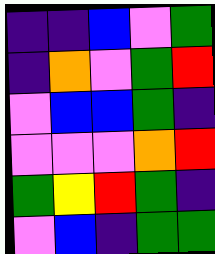[["indigo", "indigo", "blue", "violet", "green"], ["indigo", "orange", "violet", "green", "red"], ["violet", "blue", "blue", "green", "indigo"], ["violet", "violet", "violet", "orange", "red"], ["green", "yellow", "red", "green", "indigo"], ["violet", "blue", "indigo", "green", "green"]]